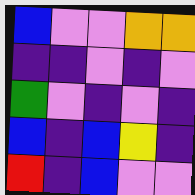[["blue", "violet", "violet", "orange", "orange"], ["indigo", "indigo", "violet", "indigo", "violet"], ["green", "violet", "indigo", "violet", "indigo"], ["blue", "indigo", "blue", "yellow", "indigo"], ["red", "indigo", "blue", "violet", "violet"]]